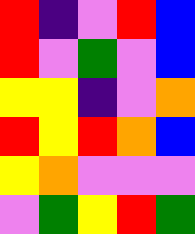[["red", "indigo", "violet", "red", "blue"], ["red", "violet", "green", "violet", "blue"], ["yellow", "yellow", "indigo", "violet", "orange"], ["red", "yellow", "red", "orange", "blue"], ["yellow", "orange", "violet", "violet", "violet"], ["violet", "green", "yellow", "red", "green"]]